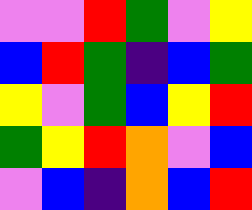[["violet", "violet", "red", "green", "violet", "yellow"], ["blue", "red", "green", "indigo", "blue", "green"], ["yellow", "violet", "green", "blue", "yellow", "red"], ["green", "yellow", "red", "orange", "violet", "blue"], ["violet", "blue", "indigo", "orange", "blue", "red"]]